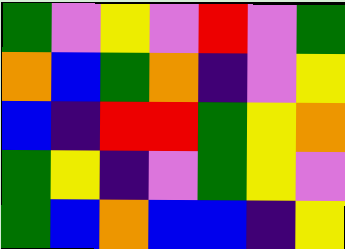[["green", "violet", "yellow", "violet", "red", "violet", "green"], ["orange", "blue", "green", "orange", "indigo", "violet", "yellow"], ["blue", "indigo", "red", "red", "green", "yellow", "orange"], ["green", "yellow", "indigo", "violet", "green", "yellow", "violet"], ["green", "blue", "orange", "blue", "blue", "indigo", "yellow"]]